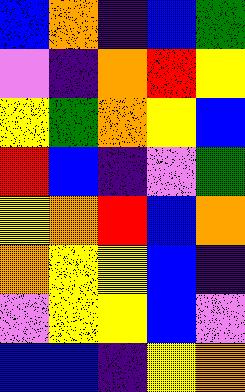[["blue", "orange", "indigo", "blue", "green"], ["violet", "indigo", "orange", "red", "yellow"], ["yellow", "green", "orange", "yellow", "blue"], ["red", "blue", "indigo", "violet", "green"], ["yellow", "orange", "red", "blue", "orange"], ["orange", "yellow", "yellow", "blue", "indigo"], ["violet", "yellow", "yellow", "blue", "violet"], ["blue", "blue", "indigo", "yellow", "orange"]]